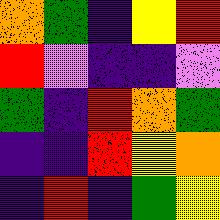[["orange", "green", "indigo", "yellow", "red"], ["red", "violet", "indigo", "indigo", "violet"], ["green", "indigo", "red", "orange", "green"], ["indigo", "indigo", "red", "yellow", "orange"], ["indigo", "red", "indigo", "green", "yellow"]]